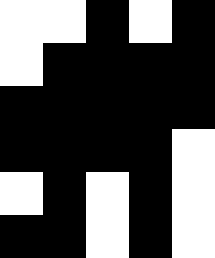[["white", "white", "black", "white", "black"], ["white", "black", "black", "black", "black"], ["black", "black", "black", "black", "black"], ["black", "black", "black", "black", "white"], ["white", "black", "white", "black", "white"], ["black", "black", "white", "black", "white"]]